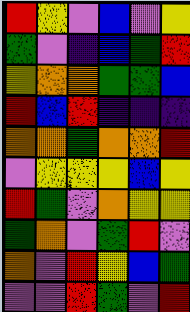[["red", "yellow", "violet", "blue", "violet", "yellow"], ["green", "violet", "indigo", "blue", "green", "red"], ["yellow", "orange", "orange", "green", "green", "blue"], ["red", "blue", "red", "indigo", "indigo", "indigo"], ["orange", "orange", "green", "orange", "orange", "red"], ["violet", "yellow", "yellow", "yellow", "blue", "yellow"], ["red", "green", "violet", "orange", "yellow", "yellow"], ["green", "orange", "violet", "green", "red", "violet"], ["orange", "violet", "red", "yellow", "blue", "green"], ["violet", "violet", "red", "green", "violet", "red"]]